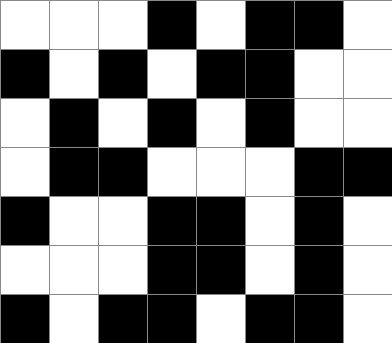[["white", "white", "white", "black", "white", "black", "black", "white"], ["black", "white", "black", "white", "black", "black", "white", "white"], ["white", "black", "white", "black", "white", "black", "white", "white"], ["white", "black", "black", "white", "white", "white", "black", "black"], ["black", "white", "white", "black", "black", "white", "black", "white"], ["white", "white", "white", "black", "black", "white", "black", "white"], ["black", "white", "black", "black", "white", "black", "black", "white"]]